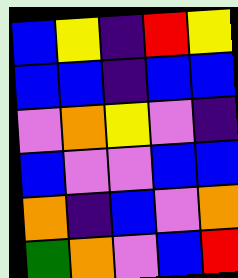[["blue", "yellow", "indigo", "red", "yellow"], ["blue", "blue", "indigo", "blue", "blue"], ["violet", "orange", "yellow", "violet", "indigo"], ["blue", "violet", "violet", "blue", "blue"], ["orange", "indigo", "blue", "violet", "orange"], ["green", "orange", "violet", "blue", "red"]]